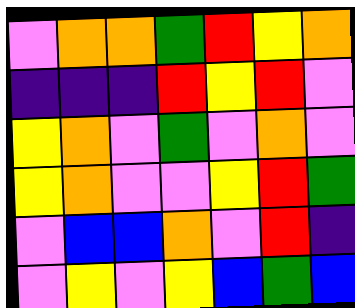[["violet", "orange", "orange", "green", "red", "yellow", "orange"], ["indigo", "indigo", "indigo", "red", "yellow", "red", "violet"], ["yellow", "orange", "violet", "green", "violet", "orange", "violet"], ["yellow", "orange", "violet", "violet", "yellow", "red", "green"], ["violet", "blue", "blue", "orange", "violet", "red", "indigo"], ["violet", "yellow", "violet", "yellow", "blue", "green", "blue"]]